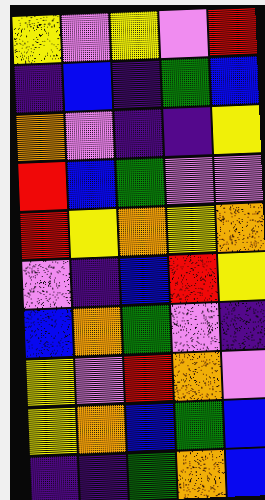[["yellow", "violet", "yellow", "violet", "red"], ["indigo", "blue", "indigo", "green", "blue"], ["orange", "violet", "indigo", "indigo", "yellow"], ["red", "blue", "green", "violet", "violet"], ["red", "yellow", "orange", "yellow", "orange"], ["violet", "indigo", "blue", "red", "yellow"], ["blue", "orange", "green", "violet", "indigo"], ["yellow", "violet", "red", "orange", "violet"], ["yellow", "orange", "blue", "green", "blue"], ["indigo", "indigo", "green", "orange", "blue"]]